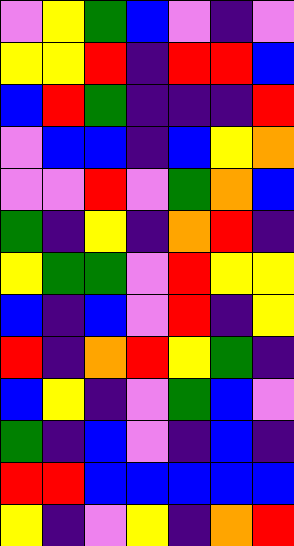[["violet", "yellow", "green", "blue", "violet", "indigo", "violet"], ["yellow", "yellow", "red", "indigo", "red", "red", "blue"], ["blue", "red", "green", "indigo", "indigo", "indigo", "red"], ["violet", "blue", "blue", "indigo", "blue", "yellow", "orange"], ["violet", "violet", "red", "violet", "green", "orange", "blue"], ["green", "indigo", "yellow", "indigo", "orange", "red", "indigo"], ["yellow", "green", "green", "violet", "red", "yellow", "yellow"], ["blue", "indigo", "blue", "violet", "red", "indigo", "yellow"], ["red", "indigo", "orange", "red", "yellow", "green", "indigo"], ["blue", "yellow", "indigo", "violet", "green", "blue", "violet"], ["green", "indigo", "blue", "violet", "indigo", "blue", "indigo"], ["red", "red", "blue", "blue", "blue", "blue", "blue"], ["yellow", "indigo", "violet", "yellow", "indigo", "orange", "red"]]